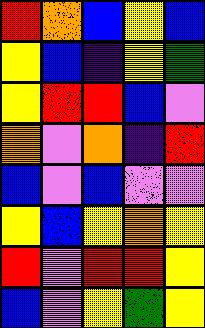[["red", "orange", "blue", "yellow", "blue"], ["yellow", "blue", "indigo", "yellow", "green"], ["yellow", "red", "red", "blue", "violet"], ["orange", "violet", "orange", "indigo", "red"], ["blue", "violet", "blue", "violet", "violet"], ["yellow", "blue", "yellow", "orange", "yellow"], ["red", "violet", "red", "red", "yellow"], ["blue", "violet", "yellow", "green", "yellow"]]